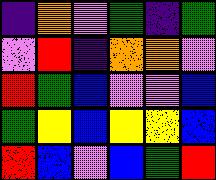[["indigo", "orange", "violet", "green", "indigo", "green"], ["violet", "red", "indigo", "orange", "orange", "violet"], ["red", "green", "blue", "violet", "violet", "blue"], ["green", "yellow", "blue", "yellow", "yellow", "blue"], ["red", "blue", "violet", "blue", "green", "red"]]